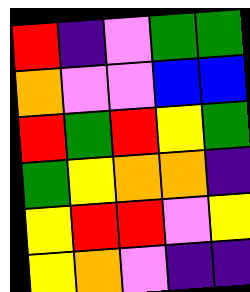[["red", "indigo", "violet", "green", "green"], ["orange", "violet", "violet", "blue", "blue"], ["red", "green", "red", "yellow", "green"], ["green", "yellow", "orange", "orange", "indigo"], ["yellow", "red", "red", "violet", "yellow"], ["yellow", "orange", "violet", "indigo", "indigo"]]